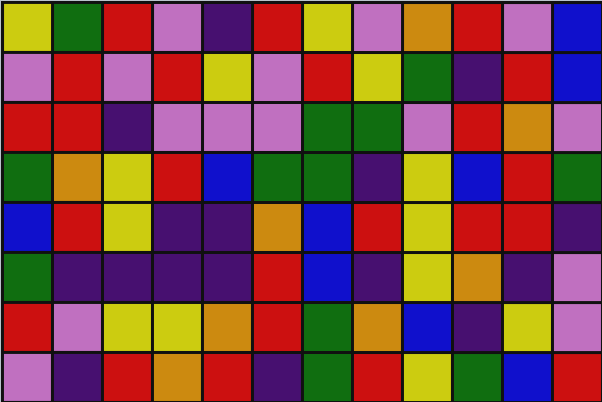[["yellow", "green", "red", "violet", "indigo", "red", "yellow", "violet", "orange", "red", "violet", "blue"], ["violet", "red", "violet", "red", "yellow", "violet", "red", "yellow", "green", "indigo", "red", "blue"], ["red", "red", "indigo", "violet", "violet", "violet", "green", "green", "violet", "red", "orange", "violet"], ["green", "orange", "yellow", "red", "blue", "green", "green", "indigo", "yellow", "blue", "red", "green"], ["blue", "red", "yellow", "indigo", "indigo", "orange", "blue", "red", "yellow", "red", "red", "indigo"], ["green", "indigo", "indigo", "indigo", "indigo", "red", "blue", "indigo", "yellow", "orange", "indigo", "violet"], ["red", "violet", "yellow", "yellow", "orange", "red", "green", "orange", "blue", "indigo", "yellow", "violet"], ["violet", "indigo", "red", "orange", "red", "indigo", "green", "red", "yellow", "green", "blue", "red"]]